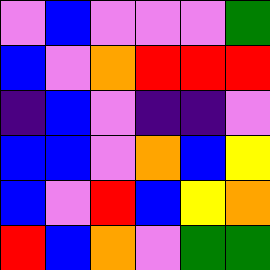[["violet", "blue", "violet", "violet", "violet", "green"], ["blue", "violet", "orange", "red", "red", "red"], ["indigo", "blue", "violet", "indigo", "indigo", "violet"], ["blue", "blue", "violet", "orange", "blue", "yellow"], ["blue", "violet", "red", "blue", "yellow", "orange"], ["red", "blue", "orange", "violet", "green", "green"]]